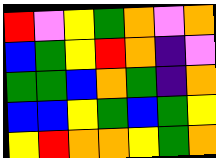[["red", "violet", "yellow", "green", "orange", "violet", "orange"], ["blue", "green", "yellow", "red", "orange", "indigo", "violet"], ["green", "green", "blue", "orange", "green", "indigo", "orange"], ["blue", "blue", "yellow", "green", "blue", "green", "yellow"], ["yellow", "red", "orange", "orange", "yellow", "green", "orange"]]